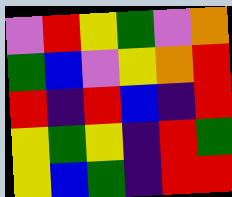[["violet", "red", "yellow", "green", "violet", "orange"], ["green", "blue", "violet", "yellow", "orange", "red"], ["red", "indigo", "red", "blue", "indigo", "red"], ["yellow", "green", "yellow", "indigo", "red", "green"], ["yellow", "blue", "green", "indigo", "red", "red"]]